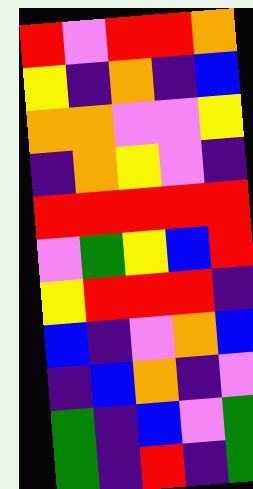[["red", "violet", "red", "red", "orange"], ["yellow", "indigo", "orange", "indigo", "blue"], ["orange", "orange", "violet", "violet", "yellow"], ["indigo", "orange", "yellow", "violet", "indigo"], ["red", "red", "red", "red", "red"], ["violet", "green", "yellow", "blue", "red"], ["yellow", "red", "red", "red", "indigo"], ["blue", "indigo", "violet", "orange", "blue"], ["indigo", "blue", "orange", "indigo", "violet"], ["green", "indigo", "blue", "violet", "green"], ["green", "indigo", "red", "indigo", "green"]]